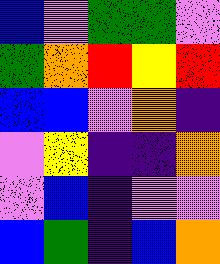[["blue", "violet", "green", "green", "violet"], ["green", "orange", "red", "yellow", "red"], ["blue", "blue", "violet", "orange", "indigo"], ["violet", "yellow", "indigo", "indigo", "orange"], ["violet", "blue", "indigo", "violet", "violet"], ["blue", "green", "indigo", "blue", "orange"]]